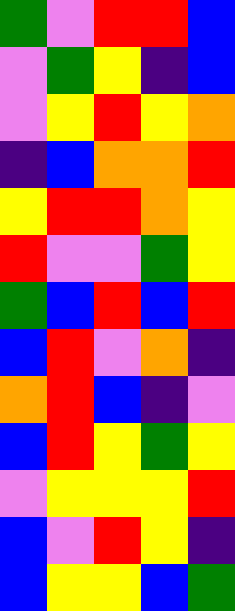[["green", "violet", "red", "red", "blue"], ["violet", "green", "yellow", "indigo", "blue"], ["violet", "yellow", "red", "yellow", "orange"], ["indigo", "blue", "orange", "orange", "red"], ["yellow", "red", "red", "orange", "yellow"], ["red", "violet", "violet", "green", "yellow"], ["green", "blue", "red", "blue", "red"], ["blue", "red", "violet", "orange", "indigo"], ["orange", "red", "blue", "indigo", "violet"], ["blue", "red", "yellow", "green", "yellow"], ["violet", "yellow", "yellow", "yellow", "red"], ["blue", "violet", "red", "yellow", "indigo"], ["blue", "yellow", "yellow", "blue", "green"]]